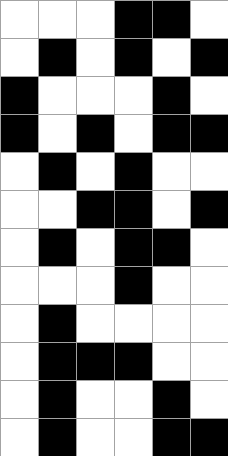[["white", "white", "white", "black", "black", "white"], ["white", "black", "white", "black", "white", "black"], ["black", "white", "white", "white", "black", "white"], ["black", "white", "black", "white", "black", "black"], ["white", "black", "white", "black", "white", "white"], ["white", "white", "black", "black", "white", "black"], ["white", "black", "white", "black", "black", "white"], ["white", "white", "white", "black", "white", "white"], ["white", "black", "white", "white", "white", "white"], ["white", "black", "black", "black", "white", "white"], ["white", "black", "white", "white", "black", "white"], ["white", "black", "white", "white", "black", "black"]]